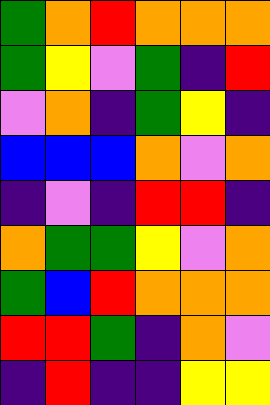[["green", "orange", "red", "orange", "orange", "orange"], ["green", "yellow", "violet", "green", "indigo", "red"], ["violet", "orange", "indigo", "green", "yellow", "indigo"], ["blue", "blue", "blue", "orange", "violet", "orange"], ["indigo", "violet", "indigo", "red", "red", "indigo"], ["orange", "green", "green", "yellow", "violet", "orange"], ["green", "blue", "red", "orange", "orange", "orange"], ["red", "red", "green", "indigo", "orange", "violet"], ["indigo", "red", "indigo", "indigo", "yellow", "yellow"]]